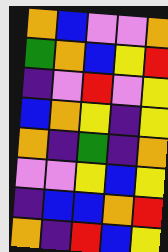[["orange", "blue", "violet", "violet", "orange"], ["green", "orange", "blue", "yellow", "red"], ["indigo", "violet", "red", "violet", "yellow"], ["blue", "orange", "yellow", "indigo", "yellow"], ["orange", "indigo", "green", "indigo", "orange"], ["violet", "violet", "yellow", "blue", "yellow"], ["indigo", "blue", "blue", "orange", "red"], ["orange", "indigo", "red", "blue", "yellow"]]